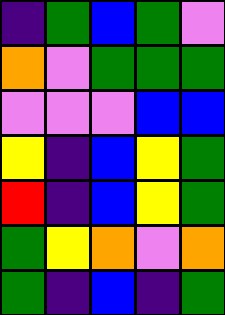[["indigo", "green", "blue", "green", "violet"], ["orange", "violet", "green", "green", "green"], ["violet", "violet", "violet", "blue", "blue"], ["yellow", "indigo", "blue", "yellow", "green"], ["red", "indigo", "blue", "yellow", "green"], ["green", "yellow", "orange", "violet", "orange"], ["green", "indigo", "blue", "indigo", "green"]]